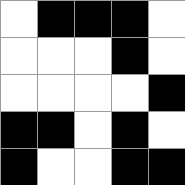[["white", "black", "black", "black", "white"], ["white", "white", "white", "black", "white"], ["white", "white", "white", "white", "black"], ["black", "black", "white", "black", "white"], ["black", "white", "white", "black", "black"]]